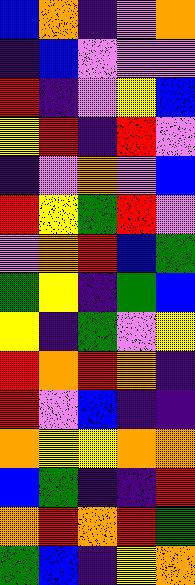[["blue", "orange", "indigo", "violet", "orange"], ["indigo", "blue", "violet", "violet", "violet"], ["red", "indigo", "violet", "yellow", "blue"], ["yellow", "red", "indigo", "red", "violet"], ["indigo", "violet", "orange", "violet", "blue"], ["red", "yellow", "green", "red", "violet"], ["violet", "orange", "red", "blue", "green"], ["green", "yellow", "indigo", "green", "blue"], ["yellow", "indigo", "green", "violet", "yellow"], ["red", "orange", "red", "orange", "indigo"], ["red", "violet", "blue", "indigo", "indigo"], ["orange", "yellow", "yellow", "orange", "orange"], ["blue", "green", "indigo", "indigo", "red"], ["orange", "red", "orange", "red", "green"], ["green", "blue", "indigo", "yellow", "orange"]]